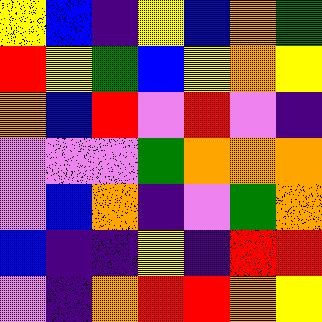[["yellow", "blue", "indigo", "yellow", "blue", "orange", "green"], ["red", "yellow", "green", "blue", "yellow", "orange", "yellow"], ["orange", "blue", "red", "violet", "red", "violet", "indigo"], ["violet", "violet", "violet", "green", "orange", "orange", "orange"], ["violet", "blue", "orange", "indigo", "violet", "green", "orange"], ["blue", "indigo", "indigo", "yellow", "indigo", "red", "red"], ["violet", "indigo", "orange", "red", "red", "orange", "yellow"]]